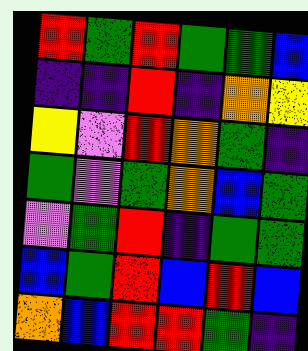[["red", "green", "red", "green", "green", "blue"], ["indigo", "indigo", "red", "indigo", "orange", "yellow"], ["yellow", "violet", "red", "orange", "green", "indigo"], ["green", "violet", "green", "orange", "blue", "green"], ["violet", "green", "red", "indigo", "green", "green"], ["blue", "green", "red", "blue", "red", "blue"], ["orange", "blue", "red", "red", "green", "indigo"]]